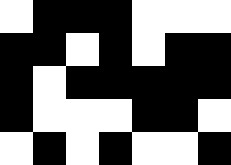[["white", "black", "black", "black", "white", "white", "white"], ["black", "black", "white", "black", "white", "black", "black"], ["black", "white", "black", "black", "black", "black", "black"], ["black", "white", "white", "white", "black", "black", "white"], ["white", "black", "white", "black", "white", "white", "black"]]